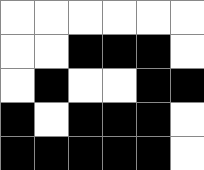[["white", "white", "white", "white", "white", "white"], ["white", "white", "black", "black", "black", "white"], ["white", "black", "white", "white", "black", "black"], ["black", "white", "black", "black", "black", "white"], ["black", "black", "black", "black", "black", "white"]]